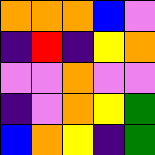[["orange", "orange", "orange", "blue", "violet"], ["indigo", "red", "indigo", "yellow", "orange"], ["violet", "violet", "orange", "violet", "violet"], ["indigo", "violet", "orange", "yellow", "green"], ["blue", "orange", "yellow", "indigo", "green"]]